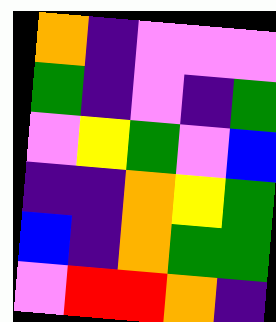[["orange", "indigo", "violet", "violet", "violet"], ["green", "indigo", "violet", "indigo", "green"], ["violet", "yellow", "green", "violet", "blue"], ["indigo", "indigo", "orange", "yellow", "green"], ["blue", "indigo", "orange", "green", "green"], ["violet", "red", "red", "orange", "indigo"]]